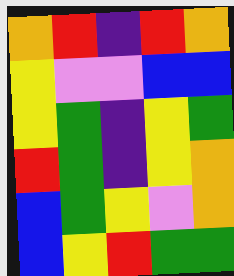[["orange", "red", "indigo", "red", "orange"], ["yellow", "violet", "violet", "blue", "blue"], ["yellow", "green", "indigo", "yellow", "green"], ["red", "green", "indigo", "yellow", "orange"], ["blue", "green", "yellow", "violet", "orange"], ["blue", "yellow", "red", "green", "green"]]